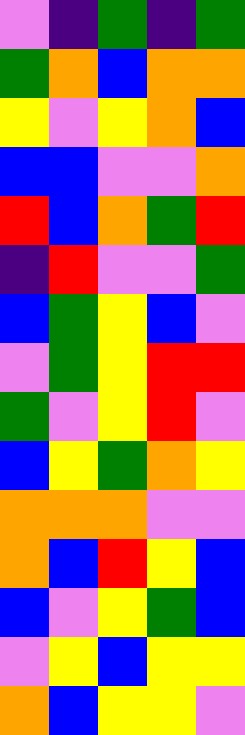[["violet", "indigo", "green", "indigo", "green"], ["green", "orange", "blue", "orange", "orange"], ["yellow", "violet", "yellow", "orange", "blue"], ["blue", "blue", "violet", "violet", "orange"], ["red", "blue", "orange", "green", "red"], ["indigo", "red", "violet", "violet", "green"], ["blue", "green", "yellow", "blue", "violet"], ["violet", "green", "yellow", "red", "red"], ["green", "violet", "yellow", "red", "violet"], ["blue", "yellow", "green", "orange", "yellow"], ["orange", "orange", "orange", "violet", "violet"], ["orange", "blue", "red", "yellow", "blue"], ["blue", "violet", "yellow", "green", "blue"], ["violet", "yellow", "blue", "yellow", "yellow"], ["orange", "blue", "yellow", "yellow", "violet"]]